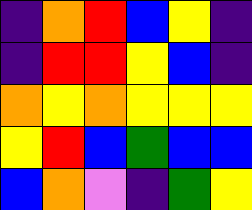[["indigo", "orange", "red", "blue", "yellow", "indigo"], ["indigo", "red", "red", "yellow", "blue", "indigo"], ["orange", "yellow", "orange", "yellow", "yellow", "yellow"], ["yellow", "red", "blue", "green", "blue", "blue"], ["blue", "orange", "violet", "indigo", "green", "yellow"]]